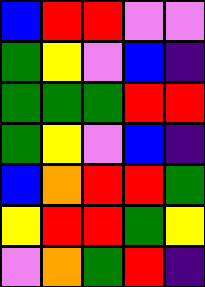[["blue", "red", "red", "violet", "violet"], ["green", "yellow", "violet", "blue", "indigo"], ["green", "green", "green", "red", "red"], ["green", "yellow", "violet", "blue", "indigo"], ["blue", "orange", "red", "red", "green"], ["yellow", "red", "red", "green", "yellow"], ["violet", "orange", "green", "red", "indigo"]]